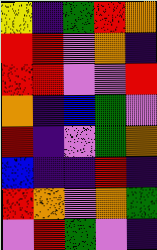[["yellow", "indigo", "green", "red", "orange"], ["red", "red", "violet", "orange", "indigo"], ["red", "red", "violet", "violet", "red"], ["orange", "indigo", "blue", "green", "violet"], ["red", "indigo", "violet", "green", "orange"], ["blue", "indigo", "indigo", "red", "indigo"], ["red", "orange", "violet", "orange", "green"], ["violet", "red", "green", "violet", "indigo"]]